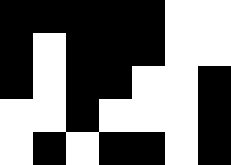[["black", "black", "black", "black", "black", "white", "white"], ["black", "white", "black", "black", "black", "white", "white"], ["black", "white", "black", "black", "white", "white", "black"], ["white", "white", "black", "white", "white", "white", "black"], ["white", "black", "white", "black", "black", "white", "black"]]